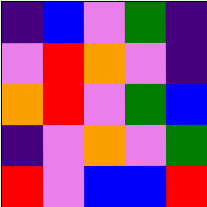[["indigo", "blue", "violet", "green", "indigo"], ["violet", "red", "orange", "violet", "indigo"], ["orange", "red", "violet", "green", "blue"], ["indigo", "violet", "orange", "violet", "green"], ["red", "violet", "blue", "blue", "red"]]